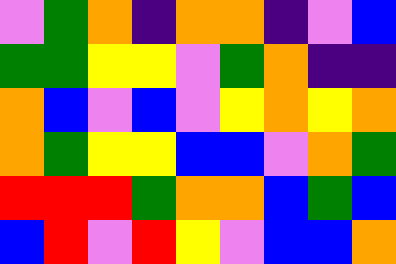[["violet", "green", "orange", "indigo", "orange", "orange", "indigo", "violet", "blue"], ["green", "green", "yellow", "yellow", "violet", "green", "orange", "indigo", "indigo"], ["orange", "blue", "violet", "blue", "violet", "yellow", "orange", "yellow", "orange"], ["orange", "green", "yellow", "yellow", "blue", "blue", "violet", "orange", "green"], ["red", "red", "red", "green", "orange", "orange", "blue", "green", "blue"], ["blue", "red", "violet", "red", "yellow", "violet", "blue", "blue", "orange"]]